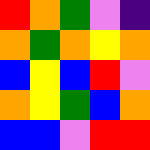[["red", "orange", "green", "violet", "indigo"], ["orange", "green", "orange", "yellow", "orange"], ["blue", "yellow", "blue", "red", "violet"], ["orange", "yellow", "green", "blue", "orange"], ["blue", "blue", "violet", "red", "red"]]